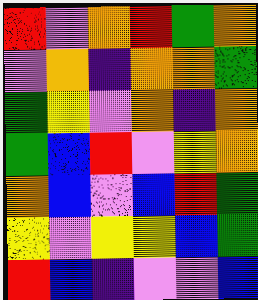[["red", "violet", "orange", "red", "green", "orange"], ["violet", "orange", "indigo", "orange", "orange", "green"], ["green", "yellow", "violet", "orange", "indigo", "orange"], ["green", "blue", "red", "violet", "yellow", "orange"], ["orange", "blue", "violet", "blue", "red", "green"], ["yellow", "violet", "yellow", "yellow", "blue", "green"], ["red", "blue", "indigo", "violet", "violet", "blue"]]